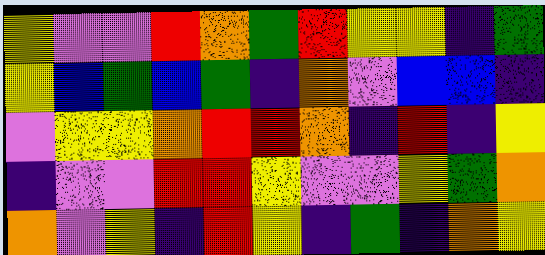[["yellow", "violet", "violet", "red", "orange", "green", "red", "yellow", "yellow", "indigo", "green"], ["yellow", "blue", "green", "blue", "green", "indigo", "orange", "violet", "blue", "blue", "indigo"], ["violet", "yellow", "yellow", "orange", "red", "red", "orange", "indigo", "red", "indigo", "yellow"], ["indigo", "violet", "violet", "red", "red", "yellow", "violet", "violet", "yellow", "green", "orange"], ["orange", "violet", "yellow", "indigo", "red", "yellow", "indigo", "green", "indigo", "orange", "yellow"]]